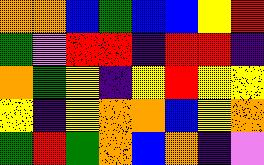[["orange", "orange", "blue", "green", "blue", "blue", "yellow", "red"], ["green", "violet", "red", "red", "indigo", "red", "red", "indigo"], ["orange", "green", "yellow", "indigo", "yellow", "red", "yellow", "yellow"], ["yellow", "indigo", "yellow", "orange", "orange", "blue", "yellow", "orange"], ["green", "red", "green", "orange", "blue", "orange", "indigo", "violet"]]